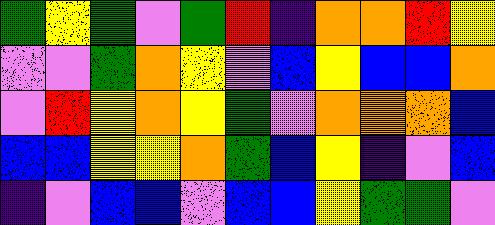[["green", "yellow", "green", "violet", "green", "red", "indigo", "orange", "orange", "red", "yellow"], ["violet", "violet", "green", "orange", "yellow", "violet", "blue", "yellow", "blue", "blue", "orange"], ["violet", "red", "yellow", "orange", "yellow", "green", "violet", "orange", "orange", "orange", "blue"], ["blue", "blue", "yellow", "yellow", "orange", "green", "blue", "yellow", "indigo", "violet", "blue"], ["indigo", "violet", "blue", "blue", "violet", "blue", "blue", "yellow", "green", "green", "violet"]]